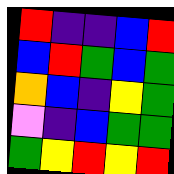[["red", "indigo", "indigo", "blue", "red"], ["blue", "red", "green", "blue", "green"], ["orange", "blue", "indigo", "yellow", "green"], ["violet", "indigo", "blue", "green", "green"], ["green", "yellow", "red", "yellow", "red"]]